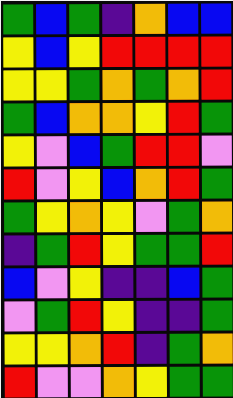[["green", "blue", "green", "indigo", "orange", "blue", "blue"], ["yellow", "blue", "yellow", "red", "red", "red", "red"], ["yellow", "yellow", "green", "orange", "green", "orange", "red"], ["green", "blue", "orange", "orange", "yellow", "red", "green"], ["yellow", "violet", "blue", "green", "red", "red", "violet"], ["red", "violet", "yellow", "blue", "orange", "red", "green"], ["green", "yellow", "orange", "yellow", "violet", "green", "orange"], ["indigo", "green", "red", "yellow", "green", "green", "red"], ["blue", "violet", "yellow", "indigo", "indigo", "blue", "green"], ["violet", "green", "red", "yellow", "indigo", "indigo", "green"], ["yellow", "yellow", "orange", "red", "indigo", "green", "orange"], ["red", "violet", "violet", "orange", "yellow", "green", "green"]]